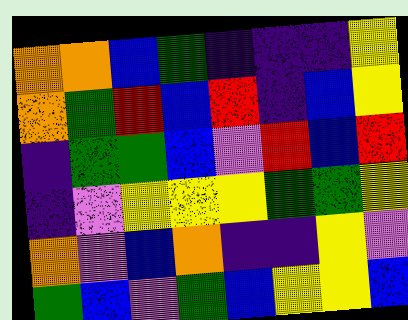[["orange", "orange", "blue", "green", "indigo", "indigo", "indigo", "yellow"], ["orange", "green", "red", "blue", "red", "indigo", "blue", "yellow"], ["indigo", "green", "green", "blue", "violet", "red", "blue", "red"], ["indigo", "violet", "yellow", "yellow", "yellow", "green", "green", "yellow"], ["orange", "violet", "blue", "orange", "indigo", "indigo", "yellow", "violet"], ["green", "blue", "violet", "green", "blue", "yellow", "yellow", "blue"]]